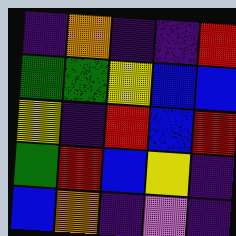[["indigo", "orange", "indigo", "indigo", "red"], ["green", "green", "yellow", "blue", "blue"], ["yellow", "indigo", "red", "blue", "red"], ["green", "red", "blue", "yellow", "indigo"], ["blue", "orange", "indigo", "violet", "indigo"]]